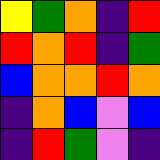[["yellow", "green", "orange", "indigo", "red"], ["red", "orange", "red", "indigo", "green"], ["blue", "orange", "orange", "red", "orange"], ["indigo", "orange", "blue", "violet", "blue"], ["indigo", "red", "green", "violet", "indigo"]]